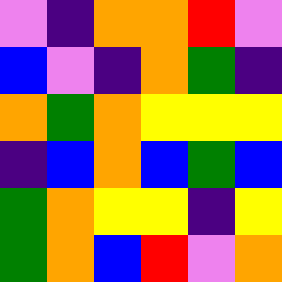[["violet", "indigo", "orange", "orange", "red", "violet"], ["blue", "violet", "indigo", "orange", "green", "indigo"], ["orange", "green", "orange", "yellow", "yellow", "yellow"], ["indigo", "blue", "orange", "blue", "green", "blue"], ["green", "orange", "yellow", "yellow", "indigo", "yellow"], ["green", "orange", "blue", "red", "violet", "orange"]]